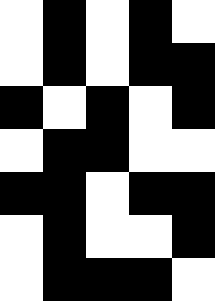[["white", "black", "white", "black", "white"], ["white", "black", "white", "black", "black"], ["black", "white", "black", "white", "black"], ["white", "black", "black", "white", "white"], ["black", "black", "white", "black", "black"], ["white", "black", "white", "white", "black"], ["white", "black", "black", "black", "white"]]